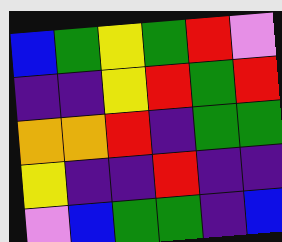[["blue", "green", "yellow", "green", "red", "violet"], ["indigo", "indigo", "yellow", "red", "green", "red"], ["orange", "orange", "red", "indigo", "green", "green"], ["yellow", "indigo", "indigo", "red", "indigo", "indigo"], ["violet", "blue", "green", "green", "indigo", "blue"]]